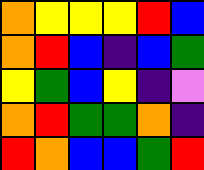[["orange", "yellow", "yellow", "yellow", "red", "blue"], ["orange", "red", "blue", "indigo", "blue", "green"], ["yellow", "green", "blue", "yellow", "indigo", "violet"], ["orange", "red", "green", "green", "orange", "indigo"], ["red", "orange", "blue", "blue", "green", "red"]]